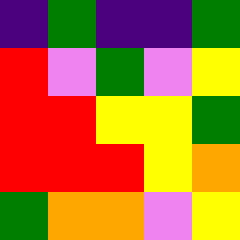[["indigo", "green", "indigo", "indigo", "green"], ["red", "violet", "green", "violet", "yellow"], ["red", "red", "yellow", "yellow", "green"], ["red", "red", "red", "yellow", "orange"], ["green", "orange", "orange", "violet", "yellow"]]